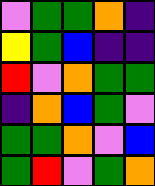[["violet", "green", "green", "orange", "indigo"], ["yellow", "green", "blue", "indigo", "indigo"], ["red", "violet", "orange", "green", "green"], ["indigo", "orange", "blue", "green", "violet"], ["green", "green", "orange", "violet", "blue"], ["green", "red", "violet", "green", "orange"]]